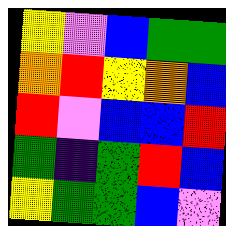[["yellow", "violet", "blue", "green", "green"], ["orange", "red", "yellow", "orange", "blue"], ["red", "violet", "blue", "blue", "red"], ["green", "indigo", "green", "red", "blue"], ["yellow", "green", "green", "blue", "violet"]]